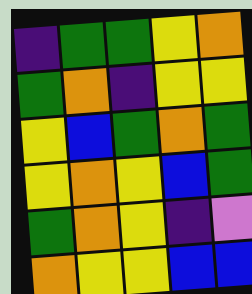[["indigo", "green", "green", "yellow", "orange"], ["green", "orange", "indigo", "yellow", "yellow"], ["yellow", "blue", "green", "orange", "green"], ["yellow", "orange", "yellow", "blue", "green"], ["green", "orange", "yellow", "indigo", "violet"], ["orange", "yellow", "yellow", "blue", "blue"]]